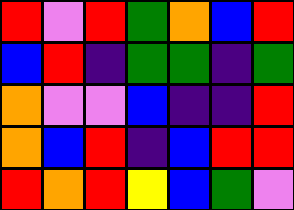[["red", "violet", "red", "green", "orange", "blue", "red"], ["blue", "red", "indigo", "green", "green", "indigo", "green"], ["orange", "violet", "violet", "blue", "indigo", "indigo", "red"], ["orange", "blue", "red", "indigo", "blue", "red", "red"], ["red", "orange", "red", "yellow", "blue", "green", "violet"]]